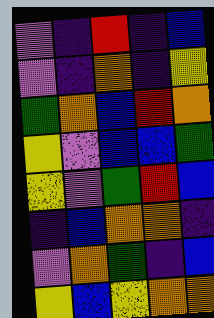[["violet", "indigo", "red", "indigo", "blue"], ["violet", "indigo", "orange", "indigo", "yellow"], ["green", "orange", "blue", "red", "orange"], ["yellow", "violet", "blue", "blue", "green"], ["yellow", "violet", "green", "red", "blue"], ["indigo", "blue", "orange", "orange", "indigo"], ["violet", "orange", "green", "indigo", "blue"], ["yellow", "blue", "yellow", "orange", "orange"]]